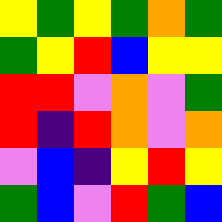[["yellow", "green", "yellow", "green", "orange", "green"], ["green", "yellow", "red", "blue", "yellow", "yellow"], ["red", "red", "violet", "orange", "violet", "green"], ["red", "indigo", "red", "orange", "violet", "orange"], ["violet", "blue", "indigo", "yellow", "red", "yellow"], ["green", "blue", "violet", "red", "green", "blue"]]